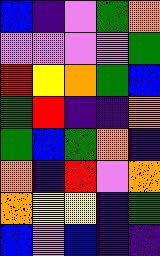[["blue", "indigo", "violet", "green", "orange"], ["violet", "violet", "violet", "violet", "green"], ["red", "yellow", "orange", "green", "blue"], ["green", "red", "indigo", "indigo", "orange"], ["green", "blue", "green", "orange", "indigo"], ["orange", "indigo", "red", "violet", "orange"], ["orange", "yellow", "yellow", "indigo", "green"], ["blue", "violet", "blue", "indigo", "indigo"]]